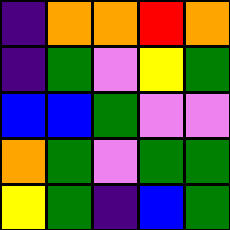[["indigo", "orange", "orange", "red", "orange"], ["indigo", "green", "violet", "yellow", "green"], ["blue", "blue", "green", "violet", "violet"], ["orange", "green", "violet", "green", "green"], ["yellow", "green", "indigo", "blue", "green"]]